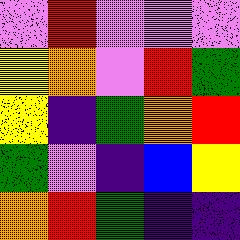[["violet", "red", "violet", "violet", "violet"], ["yellow", "orange", "violet", "red", "green"], ["yellow", "indigo", "green", "orange", "red"], ["green", "violet", "indigo", "blue", "yellow"], ["orange", "red", "green", "indigo", "indigo"]]